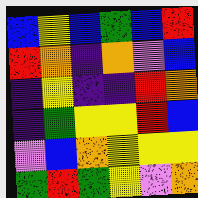[["blue", "yellow", "blue", "green", "blue", "red"], ["red", "orange", "indigo", "orange", "violet", "blue"], ["indigo", "yellow", "indigo", "indigo", "red", "orange"], ["indigo", "green", "yellow", "yellow", "red", "blue"], ["violet", "blue", "orange", "yellow", "yellow", "yellow"], ["green", "red", "green", "yellow", "violet", "orange"]]